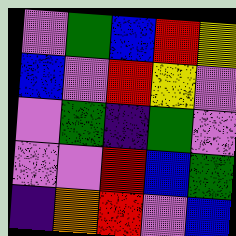[["violet", "green", "blue", "red", "yellow"], ["blue", "violet", "red", "yellow", "violet"], ["violet", "green", "indigo", "green", "violet"], ["violet", "violet", "red", "blue", "green"], ["indigo", "orange", "red", "violet", "blue"]]